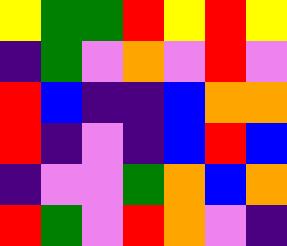[["yellow", "green", "green", "red", "yellow", "red", "yellow"], ["indigo", "green", "violet", "orange", "violet", "red", "violet"], ["red", "blue", "indigo", "indigo", "blue", "orange", "orange"], ["red", "indigo", "violet", "indigo", "blue", "red", "blue"], ["indigo", "violet", "violet", "green", "orange", "blue", "orange"], ["red", "green", "violet", "red", "orange", "violet", "indigo"]]